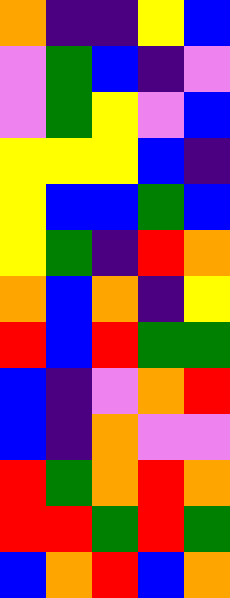[["orange", "indigo", "indigo", "yellow", "blue"], ["violet", "green", "blue", "indigo", "violet"], ["violet", "green", "yellow", "violet", "blue"], ["yellow", "yellow", "yellow", "blue", "indigo"], ["yellow", "blue", "blue", "green", "blue"], ["yellow", "green", "indigo", "red", "orange"], ["orange", "blue", "orange", "indigo", "yellow"], ["red", "blue", "red", "green", "green"], ["blue", "indigo", "violet", "orange", "red"], ["blue", "indigo", "orange", "violet", "violet"], ["red", "green", "orange", "red", "orange"], ["red", "red", "green", "red", "green"], ["blue", "orange", "red", "blue", "orange"]]